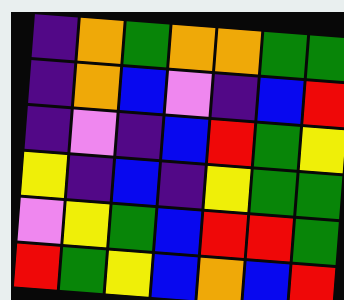[["indigo", "orange", "green", "orange", "orange", "green", "green"], ["indigo", "orange", "blue", "violet", "indigo", "blue", "red"], ["indigo", "violet", "indigo", "blue", "red", "green", "yellow"], ["yellow", "indigo", "blue", "indigo", "yellow", "green", "green"], ["violet", "yellow", "green", "blue", "red", "red", "green"], ["red", "green", "yellow", "blue", "orange", "blue", "red"]]